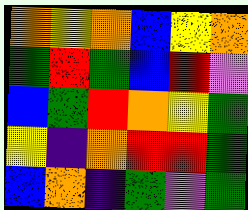[["orange", "yellow", "orange", "blue", "yellow", "orange"], ["green", "red", "green", "blue", "red", "violet"], ["blue", "green", "red", "orange", "yellow", "green"], ["yellow", "indigo", "orange", "red", "red", "green"], ["blue", "orange", "indigo", "green", "violet", "green"]]